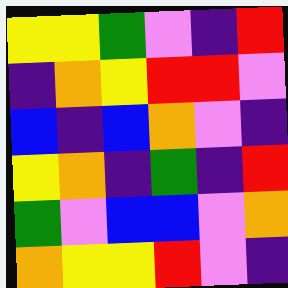[["yellow", "yellow", "green", "violet", "indigo", "red"], ["indigo", "orange", "yellow", "red", "red", "violet"], ["blue", "indigo", "blue", "orange", "violet", "indigo"], ["yellow", "orange", "indigo", "green", "indigo", "red"], ["green", "violet", "blue", "blue", "violet", "orange"], ["orange", "yellow", "yellow", "red", "violet", "indigo"]]